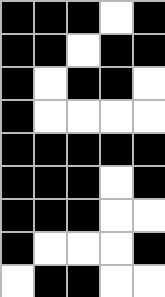[["black", "black", "black", "white", "black"], ["black", "black", "white", "black", "black"], ["black", "white", "black", "black", "white"], ["black", "white", "white", "white", "white"], ["black", "black", "black", "black", "black"], ["black", "black", "black", "white", "black"], ["black", "black", "black", "white", "white"], ["black", "white", "white", "white", "black"], ["white", "black", "black", "white", "white"]]